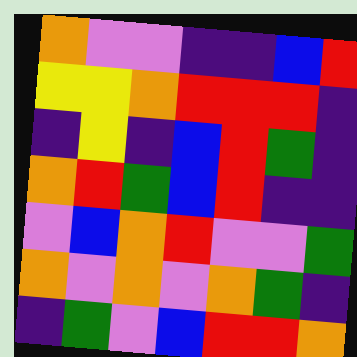[["orange", "violet", "violet", "indigo", "indigo", "blue", "red"], ["yellow", "yellow", "orange", "red", "red", "red", "indigo"], ["indigo", "yellow", "indigo", "blue", "red", "green", "indigo"], ["orange", "red", "green", "blue", "red", "indigo", "indigo"], ["violet", "blue", "orange", "red", "violet", "violet", "green"], ["orange", "violet", "orange", "violet", "orange", "green", "indigo"], ["indigo", "green", "violet", "blue", "red", "red", "orange"]]